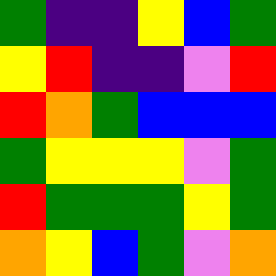[["green", "indigo", "indigo", "yellow", "blue", "green"], ["yellow", "red", "indigo", "indigo", "violet", "red"], ["red", "orange", "green", "blue", "blue", "blue"], ["green", "yellow", "yellow", "yellow", "violet", "green"], ["red", "green", "green", "green", "yellow", "green"], ["orange", "yellow", "blue", "green", "violet", "orange"]]